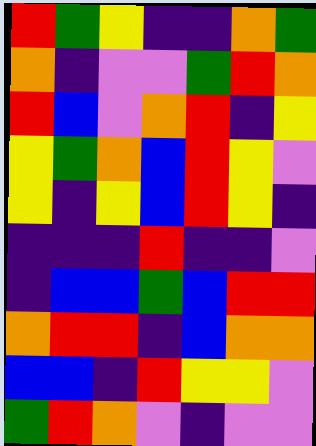[["red", "green", "yellow", "indigo", "indigo", "orange", "green"], ["orange", "indigo", "violet", "violet", "green", "red", "orange"], ["red", "blue", "violet", "orange", "red", "indigo", "yellow"], ["yellow", "green", "orange", "blue", "red", "yellow", "violet"], ["yellow", "indigo", "yellow", "blue", "red", "yellow", "indigo"], ["indigo", "indigo", "indigo", "red", "indigo", "indigo", "violet"], ["indigo", "blue", "blue", "green", "blue", "red", "red"], ["orange", "red", "red", "indigo", "blue", "orange", "orange"], ["blue", "blue", "indigo", "red", "yellow", "yellow", "violet"], ["green", "red", "orange", "violet", "indigo", "violet", "violet"]]